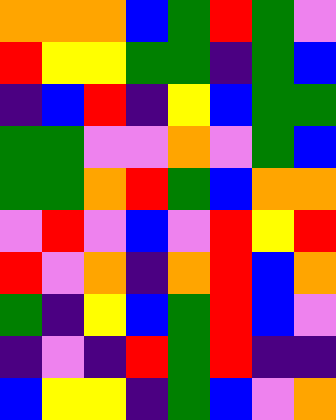[["orange", "orange", "orange", "blue", "green", "red", "green", "violet"], ["red", "yellow", "yellow", "green", "green", "indigo", "green", "blue"], ["indigo", "blue", "red", "indigo", "yellow", "blue", "green", "green"], ["green", "green", "violet", "violet", "orange", "violet", "green", "blue"], ["green", "green", "orange", "red", "green", "blue", "orange", "orange"], ["violet", "red", "violet", "blue", "violet", "red", "yellow", "red"], ["red", "violet", "orange", "indigo", "orange", "red", "blue", "orange"], ["green", "indigo", "yellow", "blue", "green", "red", "blue", "violet"], ["indigo", "violet", "indigo", "red", "green", "red", "indigo", "indigo"], ["blue", "yellow", "yellow", "indigo", "green", "blue", "violet", "orange"]]